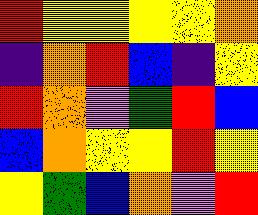[["red", "yellow", "yellow", "yellow", "yellow", "orange"], ["indigo", "orange", "red", "blue", "indigo", "yellow"], ["red", "orange", "violet", "green", "red", "blue"], ["blue", "orange", "yellow", "yellow", "red", "yellow"], ["yellow", "green", "blue", "orange", "violet", "red"]]